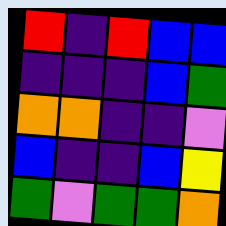[["red", "indigo", "red", "blue", "blue"], ["indigo", "indigo", "indigo", "blue", "green"], ["orange", "orange", "indigo", "indigo", "violet"], ["blue", "indigo", "indigo", "blue", "yellow"], ["green", "violet", "green", "green", "orange"]]